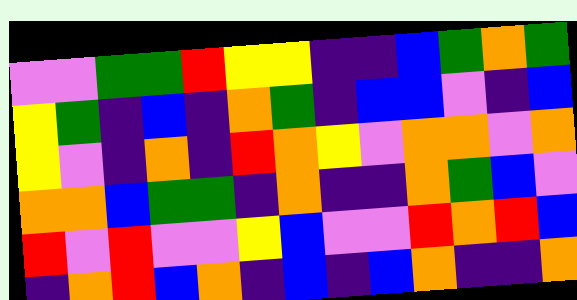[["violet", "violet", "green", "green", "red", "yellow", "yellow", "indigo", "indigo", "blue", "green", "orange", "green"], ["yellow", "green", "indigo", "blue", "indigo", "orange", "green", "indigo", "blue", "blue", "violet", "indigo", "blue"], ["yellow", "violet", "indigo", "orange", "indigo", "red", "orange", "yellow", "violet", "orange", "orange", "violet", "orange"], ["orange", "orange", "blue", "green", "green", "indigo", "orange", "indigo", "indigo", "orange", "green", "blue", "violet"], ["red", "violet", "red", "violet", "violet", "yellow", "blue", "violet", "violet", "red", "orange", "red", "blue"], ["indigo", "orange", "red", "blue", "orange", "indigo", "blue", "indigo", "blue", "orange", "indigo", "indigo", "orange"]]